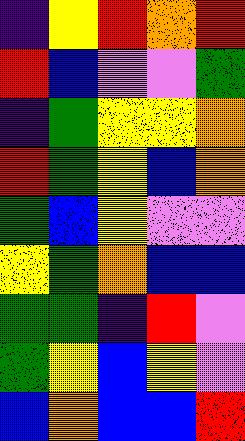[["indigo", "yellow", "red", "orange", "red"], ["red", "blue", "violet", "violet", "green"], ["indigo", "green", "yellow", "yellow", "orange"], ["red", "green", "yellow", "blue", "orange"], ["green", "blue", "yellow", "violet", "violet"], ["yellow", "green", "orange", "blue", "blue"], ["green", "green", "indigo", "red", "violet"], ["green", "yellow", "blue", "yellow", "violet"], ["blue", "orange", "blue", "blue", "red"]]